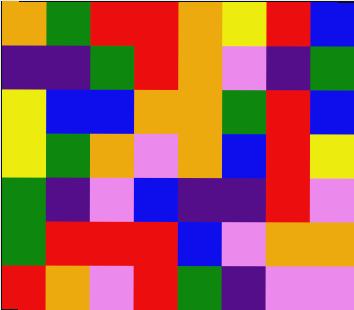[["orange", "green", "red", "red", "orange", "yellow", "red", "blue"], ["indigo", "indigo", "green", "red", "orange", "violet", "indigo", "green"], ["yellow", "blue", "blue", "orange", "orange", "green", "red", "blue"], ["yellow", "green", "orange", "violet", "orange", "blue", "red", "yellow"], ["green", "indigo", "violet", "blue", "indigo", "indigo", "red", "violet"], ["green", "red", "red", "red", "blue", "violet", "orange", "orange"], ["red", "orange", "violet", "red", "green", "indigo", "violet", "violet"]]